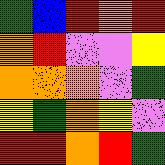[["green", "blue", "red", "orange", "red"], ["orange", "red", "violet", "violet", "yellow"], ["orange", "orange", "orange", "violet", "green"], ["yellow", "green", "orange", "yellow", "violet"], ["red", "red", "orange", "red", "green"]]